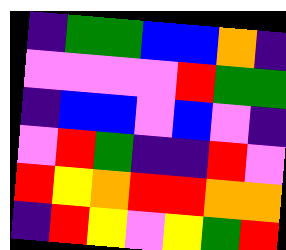[["indigo", "green", "green", "blue", "blue", "orange", "indigo"], ["violet", "violet", "violet", "violet", "red", "green", "green"], ["indigo", "blue", "blue", "violet", "blue", "violet", "indigo"], ["violet", "red", "green", "indigo", "indigo", "red", "violet"], ["red", "yellow", "orange", "red", "red", "orange", "orange"], ["indigo", "red", "yellow", "violet", "yellow", "green", "red"]]